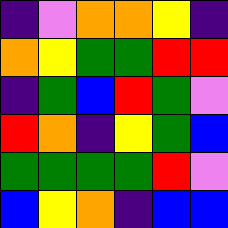[["indigo", "violet", "orange", "orange", "yellow", "indigo"], ["orange", "yellow", "green", "green", "red", "red"], ["indigo", "green", "blue", "red", "green", "violet"], ["red", "orange", "indigo", "yellow", "green", "blue"], ["green", "green", "green", "green", "red", "violet"], ["blue", "yellow", "orange", "indigo", "blue", "blue"]]